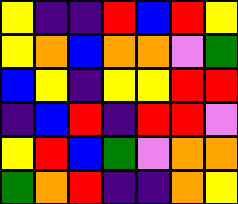[["yellow", "indigo", "indigo", "red", "blue", "red", "yellow"], ["yellow", "orange", "blue", "orange", "orange", "violet", "green"], ["blue", "yellow", "indigo", "yellow", "yellow", "red", "red"], ["indigo", "blue", "red", "indigo", "red", "red", "violet"], ["yellow", "red", "blue", "green", "violet", "orange", "orange"], ["green", "orange", "red", "indigo", "indigo", "orange", "yellow"]]